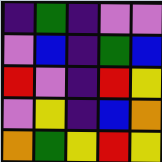[["indigo", "green", "indigo", "violet", "violet"], ["violet", "blue", "indigo", "green", "blue"], ["red", "violet", "indigo", "red", "yellow"], ["violet", "yellow", "indigo", "blue", "orange"], ["orange", "green", "yellow", "red", "yellow"]]